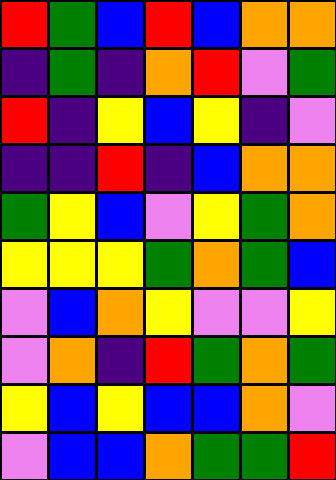[["red", "green", "blue", "red", "blue", "orange", "orange"], ["indigo", "green", "indigo", "orange", "red", "violet", "green"], ["red", "indigo", "yellow", "blue", "yellow", "indigo", "violet"], ["indigo", "indigo", "red", "indigo", "blue", "orange", "orange"], ["green", "yellow", "blue", "violet", "yellow", "green", "orange"], ["yellow", "yellow", "yellow", "green", "orange", "green", "blue"], ["violet", "blue", "orange", "yellow", "violet", "violet", "yellow"], ["violet", "orange", "indigo", "red", "green", "orange", "green"], ["yellow", "blue", "yellow", "blue", "blue", "orange", "violet"], ["violet", "blue", "blue", "orange", "green", "green", "red"]]